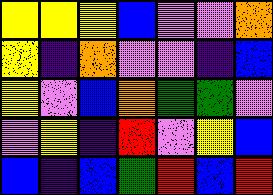[["yellow", "yellow", "yellow", "blue", "violet", "violet", "orange"], ["yellow", "indigo", "orange", "violet", "violet", "indigo", "blue"], ["yellow", "violet", "blue", "orange", "green", "green", "violet"], ["violet", "yellow", "indigo", "red", "violet", "yellow", "blue"], ["blue", "indigo", "blue", "green", "red", "blue", "red"]]